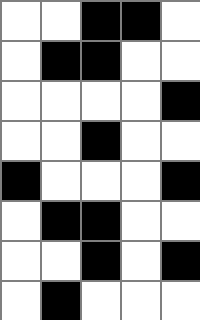[["white", "white", "black", "black", "white"], ["white", "black", "black", "white", "white"], ["white", "white", "white", "white", "black"], ["white", "white", "black", "white", "white"], ["black", "white", "white", "white", "black"], ["white", "black", "black", "white", "white"], ["white", "white", "black", "white", "black"], ["white", "black", "white", "white", "white"]]